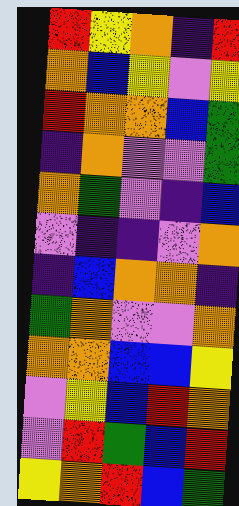[["red", "yellow", "orange", "indigo", "red"], ["orange", "blue", "yellow", "violet", "yellow"], ["red", "orange", "orange", "blue", "green"], ["indigo", "orange", "violet", "violet", "green"], ["orange", "green", "violet", "indigo", "blue"], ["violet", "indigo", "indigo", "violet", "orange"], ["indigo", "blue", "orange", "orange", "indigo"], ["green", "orange", "violet", "violet", "orange"], ["orange", "orange", "blue", "blue", "yellow"], ["violet", "yellow", "blue", "red", "orange"], ["violet", "red", "green", "blue", "red"], ["yellow", "orange", "red", "blue", "green"]]